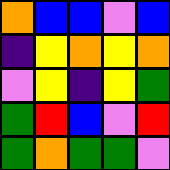[["orange", "blue", "blue", "violet", "blue"], ["indigo", "yellow", "orange", "yellow", "orange"], ["violet", "yellow", "indigo", "yellow", "green"], ["green", "red", "blue", "violet", "red"], ["green", "orange", "green", "green", "violet"]]